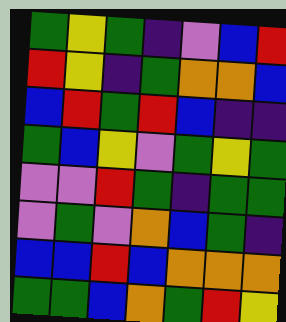[["green", "yellow", "green", "indigo", "violet", "blue", "red"], ["red", "yellow", "indigo", "green", "orange", "orange", "blue"], ["blue", "red", "green", "red", "blue", "indigo", "indigo"], ["green", "blue", "yellow", "violet", "green", "yellow", "green"], ["violet", "violet", "red", "green", "indigo", "green", "green"], ["violet", "green", "violet", "orange", "blue", "green", "indigo"], ["blue", "blue", "red", "blue", "orange", "orange", "orange"], ["green", "green", "blue", "orange", "green", "red", "yellow"]]